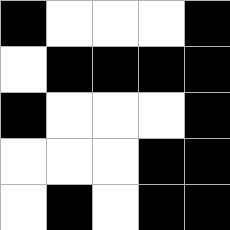[["black", "white", "white", "white", "black"], ["white", "black", "black", "black", "black"], ["black", "white", "white", "white", "black"], ["white", "white", "white", "black", "black"], ["white", "black", "white", "black", "black"]]